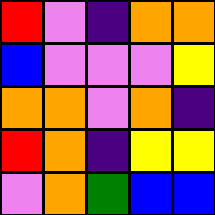[["red", "violet", "indigo", "orange", "orange"], ["blue", "violet", "violet", "violet", "yellow"], ["orange", "orange", "violet", "orange", "indigo"], ["red", "orange", "indigo", "yellow", "yellow"], ["violet", "orange", "green", "blue", "blue"]]